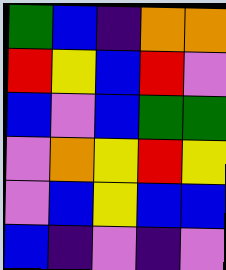[["green", "blue", "indigo", "orange", "orange"], ["red", "yellow", "blue", "red", "violet"], ["blue", "violet", "blue", "green", "green"], ["violet", "orange", "yellow", "red", "yellow"], ["violet", "blue", "yellow", "blue", "blue"], ["blue", "indigo", "violet", "indigo", "violet"]]